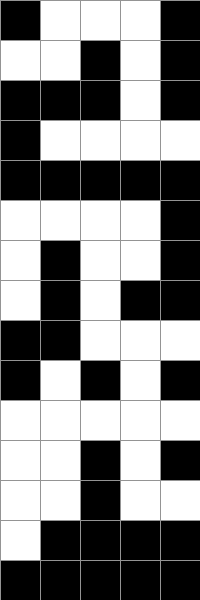[["black", "white", "white", "white", "black"], ["white", "white", "black", "white", "black"], ["black", "black", "black", "white", "black"], ["black", "white", "white", "white", "white"], ["black", "black", "black", "black", "black"], ["white", "white", "white", "white", "black"], ["white", "black", "white", "white", "black"], ["white", "black", "white", "black", "black"], ["black", "black", "white", "white", "white"], ["black", "white", "black", "white", "black"], ["white", "white", "white", "white", "white"], ["white", "white", "black", "white", "black"], ["white", "white", "black", "white", "white"], ["white", "black", "black", "black", "black"], ["black", "black", "black", "black", "black"]]